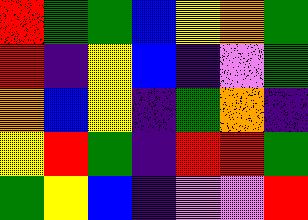[["red", "green", "green", "blue", "yellow", "orange", "green"], ["red", "indigo", "yellow", "blue", "indigo", "violet", "green"], ["orange", "blue", "yellow", "indigo", "green", "orange", "indigo"], ["yellow", "red", "green", "indigo", "red", "red", "green"], ["green", "yellow", "blue", "indigo", "violet", "violet", "red"]]